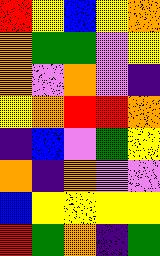[["red", "yellow", "blue", "yellow", "orange"], ["orange", "green", "green", "violet", "yellow"], ["orange", "violet", "orange", "violet", "indigo"], ["yellow", "orange", "red", "red", "orange"], ["indigo", "blue", "violet", "green", "yellow"], ["orange", "indigo", "orange", "violet", "violet"], ["blue", "yellow", "yellow", "yellow", "yellow"], ["red", "green", "orange", "indigo", "green"]]